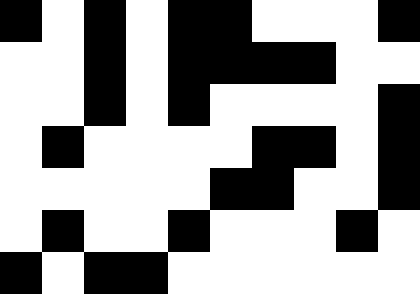[["black", "white", "black", "white", "black", "black", "white", "white", "white", "black"], ["white", "white", "black", "white", "black", "black", "black", "black", "white", "white"], ["white", "white", "black", "white", "black", "white", "white", "white", "white", "black"], ["white", "black", "white", "white", "white", "white", "black", "black", "white", "black"], ["white", "white", "white", "white", "white", "black", "black", "white", "white", "black"], ["white", "black", "white", "white", "black", "white", "white", "white", "black", "white"], ["black", "white", "black", "black", "white", "white", "white", "white", "white", "white"]]